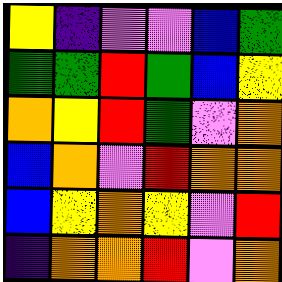[["yellow", "indigo", "violet", "violet", "blue", "green"], ["green", "green", "red", "green", "blue", "yellow"], ["orange", "yellow", "red", "green", "violet", "orange"], ["blue", "orange", "violet", "red", "orange", "orange"], ["blue", "yellow", "orange", "yellow", "violet", "red"], ["indigo", "orange", "orange", "red", "violet", "orange"]]